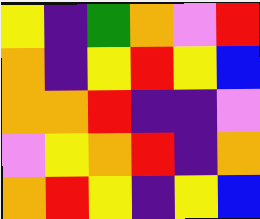[["yellow", "indigo", "green", "orange", "violet", "red"], ["orange", "indigo", "yellow", "red", "yellow", "blue"], ["orange", "orange", "red", "indigo", "indigo", "violet"], ["violet", "yellow", "orange", "red", "indigo", "orange"], ["orange", "red", "yellow", "indigo", "yellow", "blue"]]